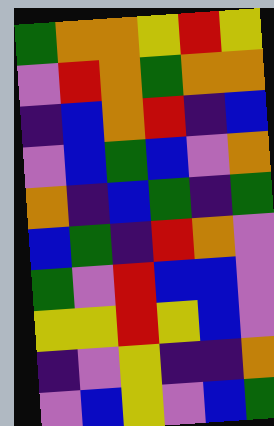[["green", "orange", "orange", "yellow", "red", "yellow"], ["violet", "red", "orange", "green", "orange", "orange"], ["indigo", "blue", "orange", "red", "indigo", "blue"], ["violet", "blue", "green", "blue", "violet", "orange"], ["orange", "indigo", "blue", "green", "indigo", "green"], ["blue", "green", "indigo", "red", "orange", "violet"], ["green", "violet", "red", "blue", "blue", "violet"], ["yellow", "yellow", "red", "yellow", "blue", "violet"], ["indigo", "violet", "yellow", "indigo", "indigo", "orange"], ["violet", "blue", "yellow", "violet", "blue", "green"]]